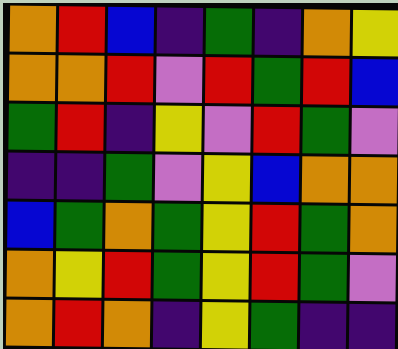[["orange", "red", "blue", "indigo", "green", "indigo", "orange", "yellow"], ["orange", "orange", "red", "violet", "red", "green", "red", "blue"], ["green", "red", "indigo", "yellow", "violet", "red", "green", "violet"], ["indigo", "indigo", "green", "violet", "yellow", "blue", "orange", "orange"], ["blue", "green", "orange", "green", "yellow", "red", "green", "orange"], ["orange", "yellow", "red", "green", "yellow", "red", "green", "violet"], ["orange", "red", "orange", "indigo", "yellow", "green", "indigo", "indigo"]]